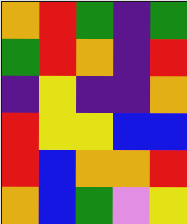[["orange", "red", "green", "indigo", "green"], ["green", "red", "orange", "indigo", "red"], ["indigo", "yellow", "indigo", "indigo", "orange"], ["red", "yellow", "yellow", "blue", "blue"], ["red", "blue", "orange", "orange", "red"], ["orange", "blue", "green", "violet", "yellow"]]